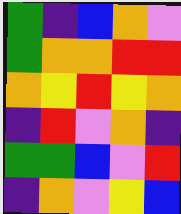[["green", "indigo", "blue", "orange", "violet"], ["green", "orange", "orange", "red", "red"], ["orange", "yellow", "red", "yellow", "orange"], ["indigo", "red", "violet", "orange", "indigo"], ["green", "green", "blue", "violet", "red"], ["indigo", "orange", "violet", "yellow", "blue"]]